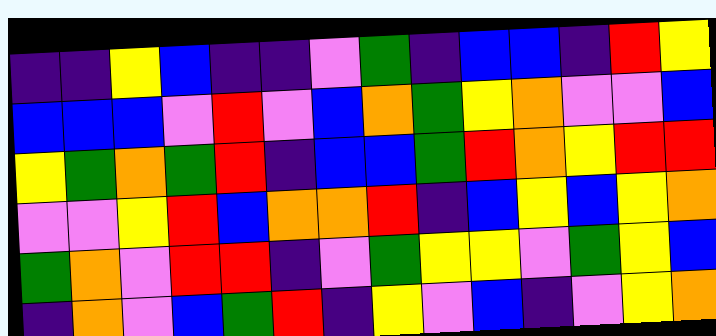[["indigo", "indigo", "yellow", "blue", "indigo", "indigo", "violet", "green", "indigo", "blue", "blue", "indigo", "red", "yellow"], ["blue", "blue", "blue", "violet", "red", "violet", "blue", "orange", "green", "yellow", "orange", "violet", "violet", "blue"], ["yellow", "green", "orange", "green", "red", "indigo", "blue", "blue", "green", "red", "orange", "yellow", "red", "red"], ["violet", "violet", "yellow", "red", "blue", "orange", "orange", "red", "indigo", "blue", "yellow", "blue", "yellow", "orange"], ["green", "orange", "violet", "red", "red", "indigo", "violet", "green", "yellow", "yellow", "violet", "green", "yellow", "blue"], ["indigo", "orange", "violet", "blue", "green", "red", "indigo", "yellow", "violet", "blue", "indigo", "violet", "yellow", "orange"]]